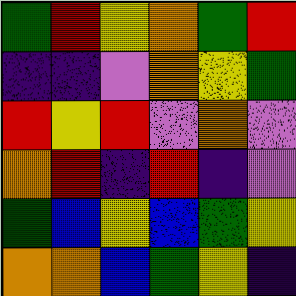[["green", "red", "yellow", "orange", "green", "red"], ["indigo", "indigo", "violet", "orange", "yellow", "green"], ["red", "yellow", "red", "violet", "orange", "violet"], ["orange", "red", "indigo", "red", "indigo", "violet"], ["green", "blue", "yellow", "blue", "green", "yellow"], ["orange", "orange", "blue", "green", "yellow", "indigo"]]